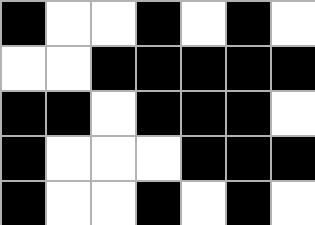[["black", "white", "white", "black", "white", "black", "white"], ["white", "white", "black", "black", "black", "black", "black"], ["black", "black", "white", "black", "black", "black", "white"], ["black", "white", "white", "white", "black", "black", "black"], ["black", "white", "white", "black", "white", "black", "white"]]